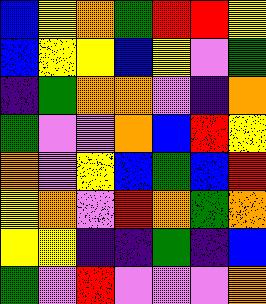[["blue", "yellow", "orange", "green", "red", "red", "yellow"], ["blue", "yellow", "yellow", "blue", "yellow", "violet", "green"], ["indigo", "green", "orange", "orange", "violet", "indigo", "orange"], ["green", "violet", "violet", "orange", "blue", "red", "yellow"], ["orange", "violet", "yellow", "blue", "green", "blue", "red"], ["yellow", "orange", "violet", "red", "orange", "green", "orange"], ["yellow", "yellow", "indigo", "indigo", "green", "indigo", "blue"], ["green", "violet", "red", "violet", "violet", "violet", "orange"]]